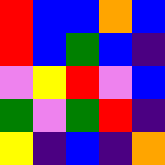[["red", "blue", "blue", "orange", "blue"], ["red", "blue", "green", "blue", "indigo"], ["violet", "yellow", "red", "violet", "blue"], ["green", "violet", "green", "red", "indigo"], ["yellow", "indigo", "blue", "indigo", "orange"]]